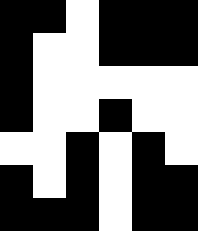[["black", "black", "white", "black", "black", "black"], ["black", "white", "white", "black", "black", "black"], ["black", "white", "white", "white", "white", "white"], ["black", "white", "white", "black", "white", "white"], ["white", "white", "black", "white", "black", "white"], ["black", "white", "black", "white", "black", "black"], ["black", "black", "black", "white", "black", "black"]]